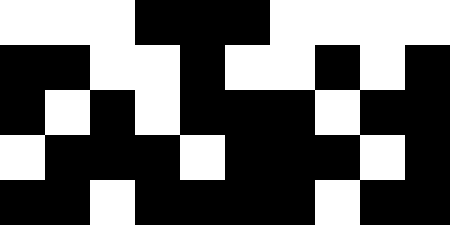[["white", "white", "white", "black", "black", "black", "white", "white", "white", "white"], ["black", "black", "white", "white", "black", "white", "white", "black", "white", "black"], ["black", "white", "black", "white", "black", "black", "black", "white", "black", "black"], ["white", "black", "black", "black", "white", "black", "black", "black", "white", "black"], ["black", "black", "white", "black", "black", "black", "black", "white", "black", "black"]]